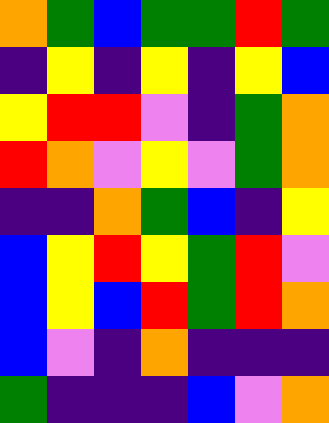[["orange", "green", "blue", "green", "green", "red", "green"], ["indigo", "yellow", "indigo", "yellow", "indigo", "yellow", "blue"], ["yellow", "red", "red", "violet", "indigo", "green", "orange"], ["red", "orange", "violet", "yellow", "violet", "green", "orange"], ["indigo", "indigo", "orange", "green", "blue", "indigo", "yellow"], ["blue", "yellow", "red", "yellow", "green", "red", "violet"], ["blue", "yellow", "blue", "red", "green", "red", "orange"], ["blue", "violet", "indigo", "orange", "indigo", "indigo", "indigo"], ["green", "indigo", "indigo", "indigo", "blue", "violet", "orange"]]